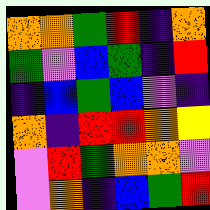[["orange", "orange", "green", "red", "indigo", "orange"], ["green", "violet", "blue", "green", "indigo", "red"], ["indigo", "blue", "green", "blue", "violet", "indigo"], ["orange", "indigo", "red", "red", "orange", "yellow"], ["violet", "red", "green", "orange", "orange", "violet"], ["violet", "orange", "indigo", "blue", "green", "red"]]